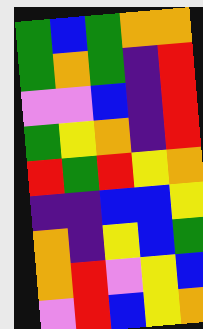[["green", "blue", "green", "orange", "orange"], ["green", "orange", "green", "indigo", "red"], ["violet", "violet", "blue", "indigo", "red"], ["green", "yellow", "orange", "indigo", "red"], ["red", "green", "red", "yellow", "orange"], ["indigo", "indigo", "blue", "blue", "yellow"], ["orange", "indigo", "yellow", "blue", "green"], ["orange", "red", "violet", "yellow", "blue"], ["violet", "red", "blue", "yellow", "orange"]]